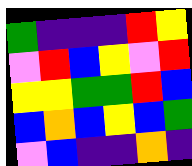[["green", "indigo", "indigo", "indigo", "red", "yellow"], ["violet", "red", "blue", "yellow", "violet", "red"], ["yellow", "yellow", "green", "green", "red", "blue"], ["blue", "orange", "blue", "yellow", "blue", "green"], ["violet", "blue", "indigo", "indigo", "orange", "indigo"]]